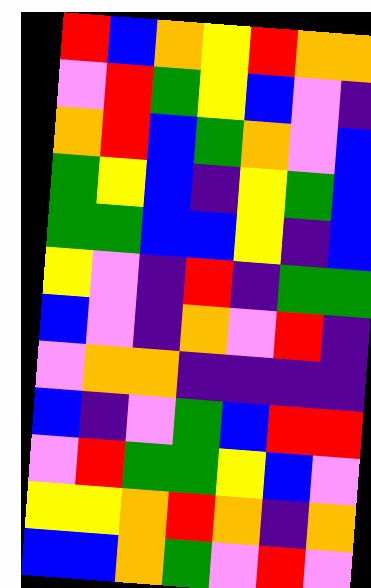[["red", "blue", "orange", "yellow", "red", "orange", "orange"], ["violet", "red", "green", "yellow", "blue", "violet", "indigo"], ["orange", "red", "blue", "green", "orange", "violet", "blue"], ["green", "yellow", "blue", "indigo", "yellow", "green", "blue"], ["green", "green", "blue", "blue", "yellow", "indigo", "blue"], ["yellow", "violet", "indigo", "red", "indigo", "green", "green"], ["blue", "violet", "indigo", "orange", "violet", "red", "indigo"], ["violet", "orange", "orange", "indigo", "indigo", "indigo", "indigo"], ["blue", "indigo", "violet", "green", "blue", "red", "red"], ["violet", "red", "green", "green", "yellow", "blue", "violet"], ["yellow", "yellow", "orange", "red", "orange", "indigo", "orange"], ["blue", "blue", "orange", "green", "violet", "red", "violet"]]